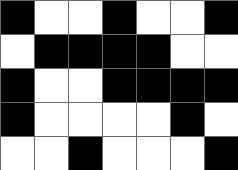[["black", "white", "white", "black", "white", "white", "black"], ["white", "black", "black", "black", "black", "white", "white"], ["black", "white", "white", "black", "black", "black", "black"], ["black", "white", "white", "white", "white", "black", "white"], ["white", "white", "black", "white", "white", "white", "black"]]